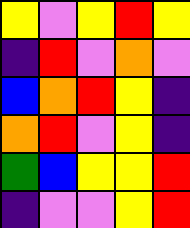[["yellow", "violet", "yellow", "red", "yellow"], ["indigo", "red", "violet", "orange", "violet"], ["blue", "orange", "red", "yellow", "indigo"], ["orange", "red", "violet", "yellow", "indigo"], ["green", "blue", "yellow", "yellow", "red"], ["indigo", "violet", "violet", "yellow", "red"]]